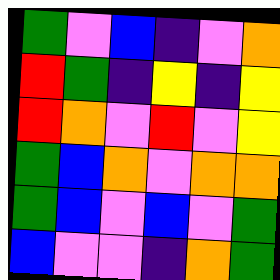[["green", "violet", "blue", "indigo", "violet", "orange"], ["red", "green", "indigo", "yellow", "indigo", "yellow"], ["red", "orange", "violet", "red", "violet", "yellow"], ["green", "blue", "orange", "violet", "orange", "orange"], ["green", "blue", "violet", "blue", "violet", "green"], ["blue", "violet", "violet", "indigo", "orange", "green"]]